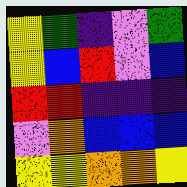[["yellow", "green", "indigo", "violet", "green"], ["yellow", "blue", "red", "violet", "blue"], ["red", "red", "indigo", "indigo", "indigo"], ["violet", "orange", "blue", "blue", "blue"], ["yellow", "yellow", "orange", "orange", "yellow"]]